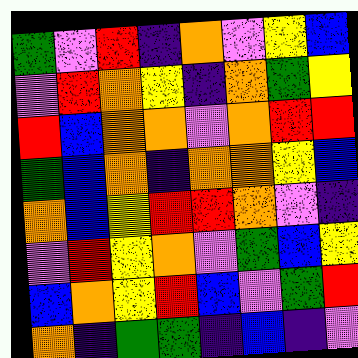[["green", "violet", "red", "indigo", "orange", "violet", "yellow", "blue"], ["violet", "red", "orange", "yellow", "indigo", "orange", "green", "yellow"], ["red", "blue", "orange", "orange", "violet", "orange", "red", "red"], ["green", "blue", "orange", "indigo", "orange", "orange", "yellow", "blue"], ["orange", "blue", "yellow", "red", "red", "orange", "violet", "indigo"], ["violet", "red", "yellow", "orange", "violet", "green", "blue", "yellow"], ["blue", "orange", "yellow", "red", "blue", "violet", "green", "red"], ["orange", "indigo", "green", "green", "indigo", "blue", "indigo", "violet"]]